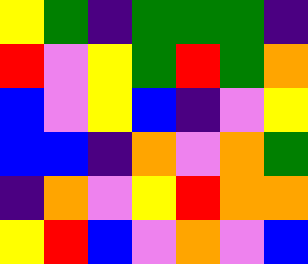[["yellow", "green", "indigo", "green", "green", "green", "indigo"], ["red", "violet", "yellow", "green", "red", "green", "orange"], ["blue", "violet", "yellow", "blue", "indigo", "violet", "yellow"], ["blue", "blue", "indigo", "orange", "violet", "orange", "green"], ["indigo", "orange", "violet", "yellow", "red", "orange", "orange"], ["yellow", "red", "blue", "violet", "orange", "violet", "blue"]]